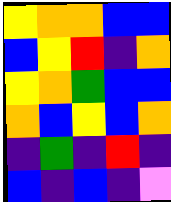[["yellow", "orange", "orange", "blue", "blue"], ["blue", "yellow", "red", "indigo", "orange"], ["yellow", "orange", "green", "blue", "blue"], ["orange", "blue", "yellow", "blue", "orange"], ["indigo", "green", "indigo", "red", "indigo"], ["blue", "indigo", "blue", "indigo", "violet"]]